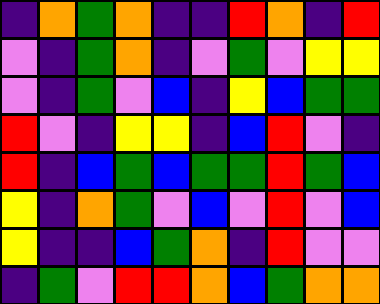[["indigo", "orange", "green", "orange", "indigo", "indigo", "red", "orange", "indigo", "red"], ["violet", "indigo", "green", "orange", "indigo", "violet", "green", "violet", "yellow", "yellow"], ["violet", "indigo", "green", "violet", "blue", "indigo", "yellow", "blue", "green", "green"], ["red", "violet", "indigo", "yellow", "yellow", "indigo", "blue", "red", "violet", "indigo"], ["red", "indigo", "blue", "green", "blue", "green", "green", "red", "green", "blue"], ["yellow", "indigo", "orange", "green", "violet", "blue", "violet", "red", "violet", "blue"], ["yellow", "indigo", "indigo", "blue", "green", "orange", "indigo", "red", "violet", "violet"], ["indigo", "green", "violet", "red", "red", "orange", "blue", "green", "orange", "orange"]]